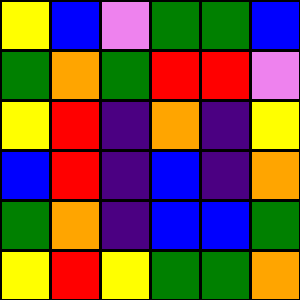[["yellow", "blue", "violet", "green", "green", "blue"], ["green", "orange", "green", "red", "red", "violet"], ["yellow", "red", "indigo", "orange", "indigo", "yellow"], ["blue", "red", "indigo", "blue", "indigo", "orange"], ["green", "orange", "indigo", "blue", "blue", "green"], ["yellow", "red", "yellow", "green", "green", "orange"]]